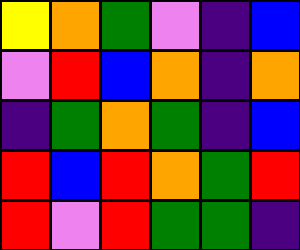[["yellow", "orange", "green", "violet", "indigo", "blue"], ["violet", "red", "blue", "orange", "indigo", "orange"], ["indigo", "green", "orange", "green", "indigo", "blue"], ["red", "blue", "red", "orange", "green", "red"], ["red", "violet", "red", "green", "green", "indigo"]]